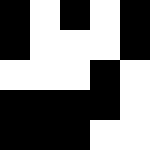[["black", "white", "black", "white", "black"], ["black", "white", "white", "white", "black"], ["white", "white", "white", "black", "white"], ["black", "black", "black", "black", "white"], ["black", "black", "black", "white", "white"]]